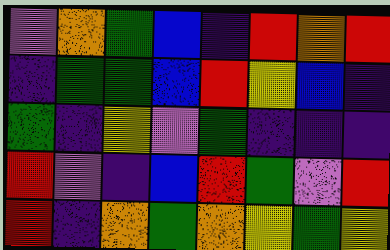[["violet", "orange", "green", "blue", "indigo", "red", "orange", "red"], ["indigo", "green", "green", "blue", "red", "yellow", "blue", "indigo"], ["green", "indigo", "yellow", "violet", "green", "indigo", "indigo", "indigo"], ["red", "violet", "indigo", "blue", "red", "green", "violet", "red"], ["red", "indigo", "orange", "green", "orange", "yellow", "green", "yellow"]]